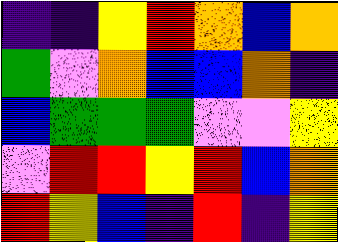[["indigo", "indigo", "yellow", "red", "orange", "blue", "orange"], ["green", "violet", "orange", "blue", "blue", "orange", "indigo"], ["blue", "green", "green", "green", "violet", "violet", "yellow"], ["violet", "red", "red", "yellow", "red", "blue", "orange"], ["red", "yellow", "blue", "indigo", "red", "indigo", "yellow"]]